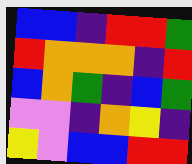[["blue", "blue", "indigo", "red", "red", "green"], ["red", "orange", "orange", "orange", "indigo", "red"], ["blue", "orange", "green", "indigo", "blue", "green"], ["violet", "violet", "indigo", "orange", "yellow", "indigo"], ["yellow", "violet", "blue", "blue", "red", "red"]]